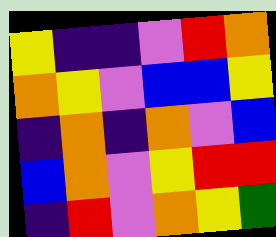[["yellow", "indigo", "indigo", "violet", "red", "orange"], ["orange", "yellow", "violet", "blue", "blue", "yellow"], ["indigo", "orange", "indigo", "orange", "violet", "blue"], ["blue", "orange", "violet", "yellow", "red", "red"], ["indigo", "red", "violet", "orange", "yellow", "green"]]